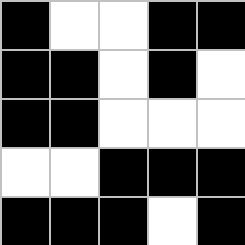[["black", "white", "white", "black", "black"], ["black", "black", "white", "black", "white"], ["black", "black", "white", "white", "white"], ["white", "white", "black", "black", "black"], ["black", "black", "black", "white", "black"]]